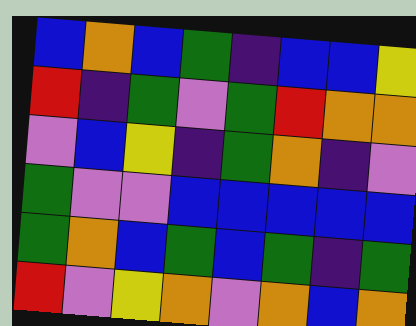[["blue", "orange", "blue", "green", "indigo", "blue", "blue", "yellow"], ["red", "indigo", "green", "violet", "green", "red", "orange", "orange"], ["violet", "blue", "yellow", "indigo", "green", "orange", "indigo", "violet"], ["green", "violet", "violet", "blue", "blue", "blue", "blue", "blue"], ["green", "orange", "blue", "green", "blue", "green", "indigo", "green"], ["red", "violet", "yellow", "orange", "violet", "orange", "blue", "orange"]]